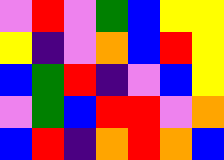[["violet", "red", "violet", "green", "blue", "yellow", "yellow"], ["yellow", "indigo", "violet", "orange", "blue", "red", "yellow"], ["blue", "green", "red", "indigo", "violet", "blue", "yellow"], ["violet", "green", "blue", "red", "red", "violet", "orange"], ["blue", "red", "indigo", "orange", "red", "orange", "blue"]]